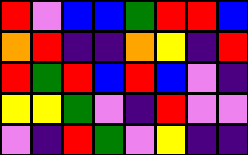[["red", "violet", "blue", "blue", "green", "red", "red", "blue"], ["orange", "red", "indigo", "indigo", "orange", "yellow", "indigo", "red"], ["red", "green", "red", "blue", "red", "blue", "violet", "indigo"], ["yellow", "yellow", "green", "violet", "indigo", "red", "violet", "violet"], ["violet", "indigo", "red", "green", "violet", "yellow", "indigo", "indigo"]]